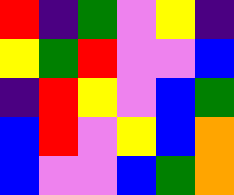[["red", "indigo", "green", "violet", "yellow", "indigo"], ["yellow", "green", "red", "violet", "violet", "blue"], ["indigo", "red", "yellow", "violet", "blue", "green"], ["blue", "red", "violet", "yellow", "blue", "orange"], ["blue", "violet", "violet", "blue", "green", "orange"]]